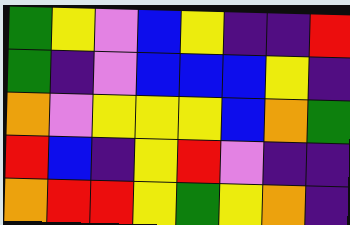[["green", "yellow", "violet", "blue", "yellow", "indigo", "indigo", "red"], ["green", "indigo", "violet", "blue", "blue", "blue", "yellow", "indigo"], ["orange", "violet", "yellow", "yellow", "yellow", "blue", "orange", "green"], ["red", "blue", "indigo", "yellow", "red", "violet", "indigo", "indigo"], ["orange", "red", "red", "yellow", "green", "yellow", "orange", "indigo"]]